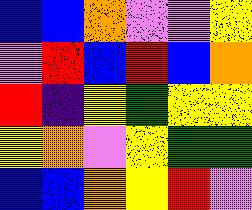[["blue", "blue", "orange", "violet", "violet", "yellow"], ["violet", "red", "blue", "red", "blue", "orange"], ["red", "indigo", "yellow", "green", "yellow", "yellow"], ["yellow", "orange", "violet", "yellow", "green", "green"], ["blue", "blue", "orange", "yellow", "red", "violet"]]